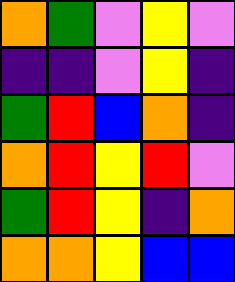[["orange", "green", "violet", "yellow", "violet"], ["indigo", "indigo", "violet", "yellow", "indigo"], ["green", "red", "blue", "orange", "indigo"], ["orange", "red", "yellow", "red", "violet"], ["green", "red", "yellow", "indigo", "orange"], ["orange", "orange", "yellow", "blue", "blue"]]